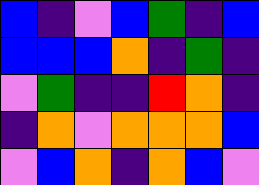[["blue", "indigo", "violet", "blue", "green", "indigo", "blue"], ["blue", "blue", "blue", "orange", "indigo", "green", "indigo"], ["violet", "green", "indigo", "indigo", "red", "orange", "indigo"], ["indigo", "orange", "violet", "orange", "orange", "orange", "blue"], ["violet", "blue", "orange", "indigo", "orange", "blue", "violet"]]